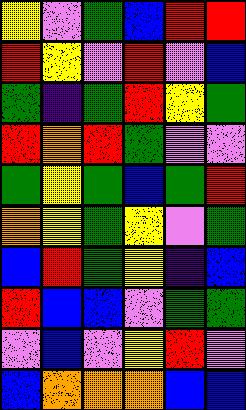[["yellow", "violet", "green", "blue", "red", "red"], ["red", "yellow", "violet", "red", "violet", "blue"], ["green", "indigo", "green", "red", "yellow", "green"], ["red", "orange", "red", "green", "violet", "violet"], ["green", "yellow", "green", "blue", "green", "red"], ["orange", "yellow", "green", "yellow", "violet", "green"], ["blue", "red", "green", "yellow", "indigo", "blue"], ["red", "blue", "blue", "violet", "green", "green"], ["violet", "blue", "violet", "yellow", "red", "violet"], ["blue", "orange", "orange", "orange", "blue", "blue"]]